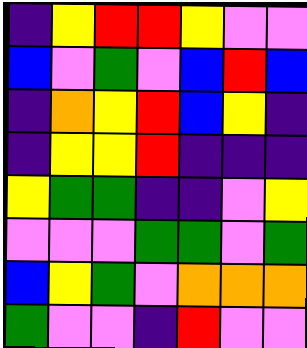[["indigo", "yellow", "red", "red", "yellow", "violet", "violet"], ["blue", "violet", "green", "violet", "blue", "red", "blue"], ["indigo", "orange", "yellow", "red", "blue", "yellow", "indigo"], ["indigo", "yellow", "yellow", "red", "indigo", "indigo", "indigo"], ["yellow", "green", "green", "indigo", "indigo", "violet", "yellow"], ["violet", "violet", "violet", "green", "green", "violet", "green"], ["blue", "yellow", "green", "violet", "orange", "orange", "orange"], ["green", "violet", "violet", "indigo", "red", "violet", "violet"]]